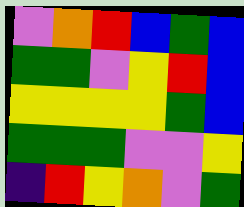[["violet", "orange", "red", "blue", "green", "blue"], ["green", "green", "violet", "yellow", "red", "blue"], ["yellow", "yellow", "yellow", "yellow", "green", "blue"], ["green", "green", "green", "violet", "violet", "yellow"], ["indigo", "red", "yellow", "orange", "violet", "green"]]